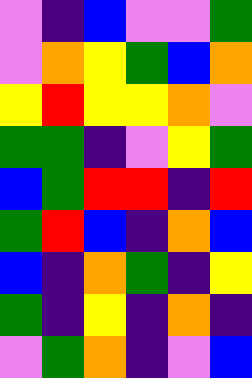[["violet", "indigo", "blue", "violet", "violet", "green"], ["violet", "orange", "yellow", "green", "blue", "orange"], ["yellow", "red", "yellow", "yellow", "orange", "violet"], ["green", "green", "indigo", "violet", "yellow", "green"], ["blue", "green", "red", "red", "indigo", "red"], ["green", "red", "blue", "indigo", "orange", "blue"], ["blue", "indigo", "orange", "green", "indigo", "yellow"], ["green", "indigo", "yellow", "indigo", "orange", "indigo"], ["violet", "green", "orange", "indigo", "violet", "blue"]]